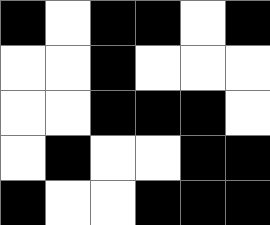[["black", "white", "black", "black", "white", "black"], ["white", "white", "black", "white", "white", "white"], ["white", "white", "black", "black", "black", "white"], ["white", "black", "white", "white", "black", "black"], ["black", "white", "white", "black", "black", "black"]]